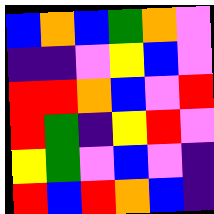[["blue", "orange", "blue", "green", "orange", "violet"], ["indigo", "indigo", "violet", "yellow", "blue", "violet"], ["red", "red", "orange", "blue", "violet", "red"], ["red", "green", "indigo", "yellow", "red", "violet"], ["yellow", "green", "violet", "blue", "violet", "indigo"], ["red", "blue", "red", "orange", "blue", "indigo"]]